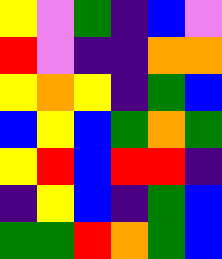[["yellow", "violet", "green", "indigo", "blue", "violet"], ["red", "violet", "indigo", "indigo", "orange", "orange"], ["yellow", "orange", "yellow", "indigo", "green", "blue"], ["blue", "yellow", "blue", "green", "orange", "green"], ["yellow", "red", "blue", "red", "red", "indigo"], ["indigo", "yellow", "blue", "indigo", "green", "blue"], ["green", "green", "red", "orange", "green", "blue"]]